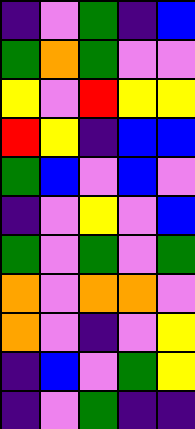[["indigo", "violet", "green", "indigo", "blue"], ["green", "orange", "green", "violet", "violet"], ["yellow", "violet", "red", "yellow", "yellow"], ["red", "yellow", "indigo", "blue", "blue"], ["green", "blue", "violet", "blue", "violet"], ["indigo", "violet", "yellow", "violet", "blue"], ["green", "violet", "green", "violet", "green"], ["orange", "violet", "orange", "orange", "violet"], ["orange", "violet", "indigo", "violet", "yellow"], ["indigo", "blue", "violet", "green", "yellow"], ["indigo", "violet", "green", "indigo", "indigo"]]